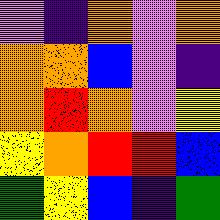[["violet", "indigo", "orange", "violet", "orange"], ["orange", "orange", "blue", "violet", "indigo"], ["orange", "red", "orange", "violet", "yellow"], ["yellow", "orange", "red", "red", "blue"], ["green", "yellow", "blue", "indigo", "green"]]